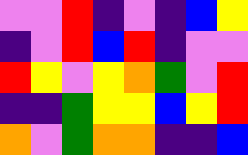[["violet", "violet", "red", "indigo", "violet", "indigo", "blue", "yellow"], ["indigo", "violet", "red", "blue", "red", "indigo", "violet", "violet"], ["red", "yellow", "violet", "yellow", "orange", "green", "violet", "red"], ["indigo", "indigo", "green", "yellow", "yellow", "blue", "yellow", "red"], ["orange", "violet", "green", "orange", "orange", "indigo", "indigo", "blue"]]